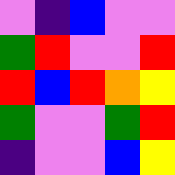[["violet", "indigo", "blue", "violet", "violet"], ["green", "red", "violet", "violet", "red"], ["red", "blue", "red", "orange", "yellow"], ["green", "violet", "violet", "green", "red"], ["indigo", "violet", "violet", "blue", "yellow"]]